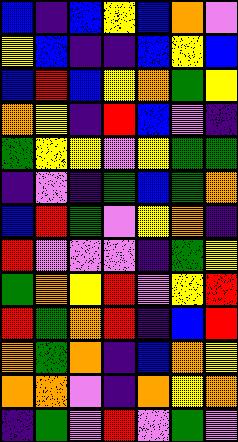[["blue", "indigo", "blue", "yellow", "blue", "orange", "violet"], ["yellow", "blue", "indigo", "indigo", "blue", "yellow", "blue"], ["blue", "red", "blue", "yellow", "orange", "green", "yellow"], ["orange", "yellow", "indigo", "red", "blue", "violet", "indigo"], ["green", "yellow", "yellow", "violet", "yellow", "green", "green"], ["indigo", "violet", "indigo", "green", "blue", "green", "orange"], ["blue", "red", "green", "violet", "yellow", "orange", "indigo"], ["red", "violet", "violet", "violet", "indigo", "green", "yellow"], ["green", "orange", "yellow", "red", "violet", "yellow", "red"], ["red", "green", "orange", "red", "indigo", "blue", "red"], ["orange", "green", "orange", "indigo", "blue", "orange", "yellow"], ["orange", "orange", "violet", "indigo", "orange", "yellow", "orange"], ["indigo", "green", "violet", "red", "violet", "green", "violet"]]